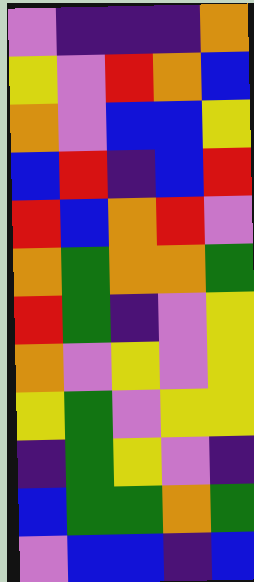[["violet", "indigo", "indigo", "indigo", "orange"], ["yellow", "violet", "red", "orange", "blue"], ["orange", "violet", "blue", "blue", "yellow"], ["blue", "red", "indigo", "blue", "red"], ["red", "blue", "orange", "red", "violet"], ["orange", "green", "orange", "orange", "green"], ["red", "green", "indigo", "violet", "yellow"], ["orange", "violet", "yellow", "violet", "yellow"], ["yellow", "green", "violet", "yellow", "yellow"], ["indigo", "green", "yellow", "violet", "indigo"], ["blue", "green", "green", "orange", "green"], ["violet", "blue", "blue", "indigo", "blue"]]